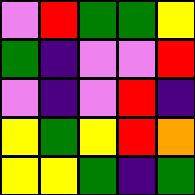[["violet", "red", "green", "green", "yellow"], ["green", "indigo", "violet", "violet", "red"], ["violet", "indigo", "violet", "red", "indigo"], ["yellow", "green", "yellow", "red", "orange"], ["yellow", "yellow", "green", "indigo", "green"]]